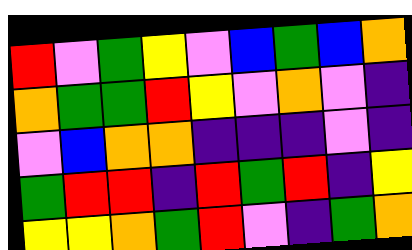[["red", "violet", "green", "yellow", "violet", "blue", "green", "blue", "orange"], ["orange", "green", "green", "red", "yellow", "violet", "orange", "violet", "indigo"], ["violet", "blue", "orange", "orange", "indigo", "indigo", "indigo", "violet", "indigo"], ["green", "red", "red", "indigo", "red", "green", "red", "indigo", "yellow"], ["yellow", "yellow", "orange", "green", "red", "violet", "indigo", "green", "orange"]]